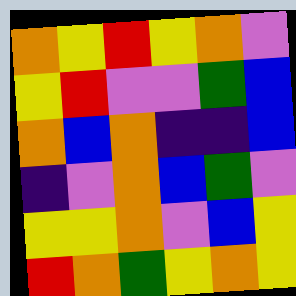[["orange", "yellow", "red", "yellow", "orange", "violet"], ["yellow", "red", "violet", "violet", "green", "blue"], ["orange", "blue", "orange", "indigo", "indigo", "blue"], ["indigo", "violet", "orange", "blue", "green", "violet"], ["yellow", "yellow", "orange", "violet", "blue", "yellow"], ["red", "orange", "green", "yellow", "orange", "yellow"]]